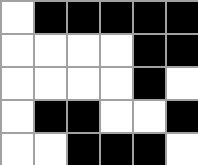[["white", "black", "black", "black", "black", "black"], ["white", "white", "white", "white", "black", "black"], ["white", "white", "white", "white", "black", "white"], ["white", "black", "black", "white", "white", "black"], ["white", "white", "black", "black", "black", "white"]]